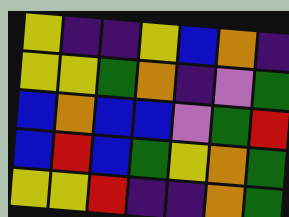[["yellow", "indigo", "indigo", "yellow", "blue", "orange", "indigo"], ["yellow", "yellow", "green", "orange", "indigo", "violet", "green"], ["blue", "orange", "blue", "blue", "violet", "green", "red"], ["blue", "red", "blue", "green", "yellow", "orange", "green"], ["yellow", "yellow", "red", "indigo", "indigo", "orange", "green"]]